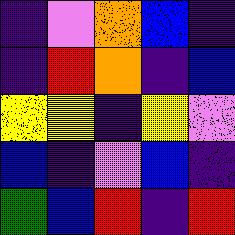[["indigo", "violet", "orange", "blue", "indigo"], ["indigo", "red", "orange", "indigo", "blue"], ["yellow", "yellow", "indigo", "yellow", "violet"], ["blue", "indigo", "violet", "blue", "indigo"], ["green", "blue", "red", "indigo", "red"]]